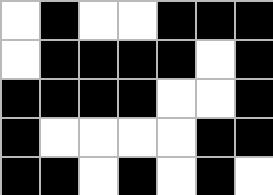[["white", "black", "white", "white", "black", "black", "black"], ["white", "black", "black", "black", "black", "white", "black"], ["black", "black", "black", "black", "white", "white", "black"], ["black", "white", "white", "white", "white", "black", "black"], ["black", "black", "white", "black", "white", "black", "white"]]